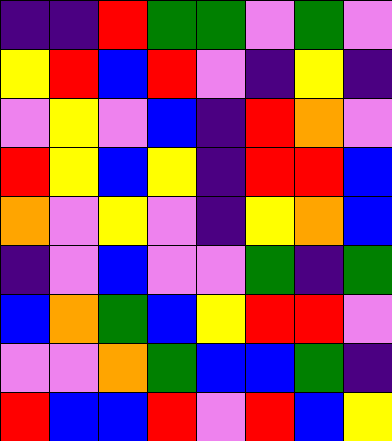[["indigo", "indigo", "red", "green", "green", "violet", "green", "violet"], ["yellow", "red", "blue", "red", "violet", "indigo", "yellow", "indigo"], ["violet", "yellow", "violet", "blue", "indigo", "red", "orange", "violet"], ["red", "yellow", "blue", "yellow", "indigo", "red", "red", "blue"], ["orange", "violet", "yellow", "violet", "indigo", "yellow", "orange", "blue"], ["indigo", "violet", "blue", "violet", "violet", "green", "indigo", "green"], ["blue", "orange", "green", "blue", "yellow", "red", "red", "violet"], ["violet", "violet", "orange", "green", "blue", "blue", "green", "indigo"], ["red", "blue", "blue", "red", "violet", "red", "blue", "yellow"]]